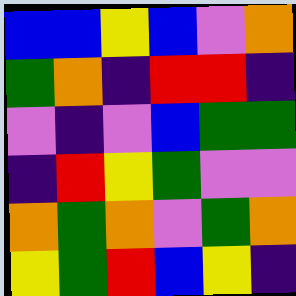[["blue", "blue", "yellow", "blue", "violet", "orange"], ["green", "orange", "indigo", "red", "red", "indigo"], ["violet", "indigo", "violet", "blue", "green", "green"], ["indigo", "red", "yellow", "green", "violet", "violet"], ["orange", "green", "orange", "violet", "green", "orange"], ["yellow", "green", "red", "blue", "yellow", "indigo"]]